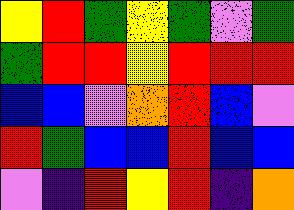[["yellow", "red", "green", "yellow", "green", "violet", "green"], ["green", "red", "red", "yellow", "red", "red", "red"], ["blue", "blue", "violet", "orange", "red", "blue", "violet"], ["red", "green", "blue", "blue", "red", "blue", "blue"], ["violet", "indigo", "red", "yellow", "red", "indigo", "orange"]]